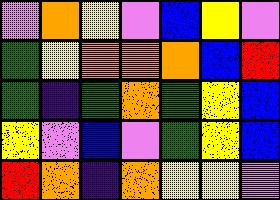[["violet", "orange", "yellow", "violet", "blue", "yellow", "violet"], ["green", "yellow", "orange", "orange", "orange", "blue", "red"], ["green", "indigo", "green", "orange", "green", "yellow", "blue"], ["yellow", "violet", "blue", "violet", "green", "yellow", "blue"], ["red", "orange", "indigo", "orange", "yellow", "yellow", "violet"]]